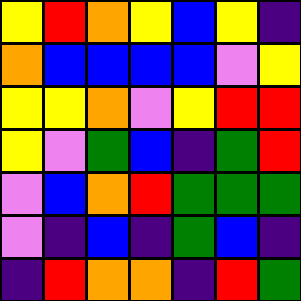[["yellow", "red", "orange", "yellow", "blue", "yellow", "indigo"], ["orange", "blue", "blue", "blue", "blue", "violet", "yellow"], ["yellow", "yellow", "orange", "violet", "yellow", "red", "red"], ["yellow", "violet", "green", "blue", "indigo", "green", "red"], ["violet", "blue", "orange", "red", "green", "green", "green"], ["violet", "indigo", "blue", "indigo", "green", "blue", "indigo"], ["indigo", "red", "orange", "orange", "indigo", "red", "green"]]